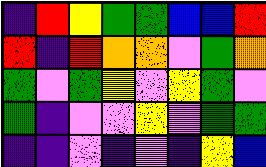[["indigo", "red", "yellow", "green", "green", "blue", "blue", "red"], ["red", "indigo", "red", "orange", "orange", "violet", "green", "orange"], ["green", "violet", "green", "yellow", "violet", "yellow", "green", "violet"], ["green", "indigo", "violet", "violet", "yellow", "violet", "green", "green"], ["indigo", "indigo", "violet", "indigo", "violet", "indigo", "yellow", "blue"]]